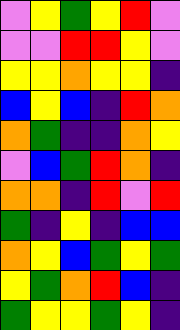[["violet", "yellow", "green", "yellow", "red", "violet"], ["violet", "violet", "red", "red", "yellow", "violet"], ["yellow", "yellow", "orange", "yellow", "yellow", "indigo"], ["blue", "yellow", "blue", "indigo", "red", "orange"], ["orange", "green", "indigo", "indigo", "orange", "yellow"], ["violet", "blue", "green", "red", "orange", "indigo"], ["orange", "orange", "indigo", "red", "violet", "red"], ["green", "indigo", "yellow", "indigo", "blue", "blue"], ["orange", "yellow", "blue", "green", "yellow", "green"], ["yellow", "green", "orange", "red", "blue", "indigo"], ["green", "yellow", "yellow", "green", "yellow", "indigo"]]